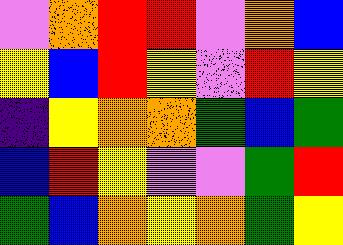[["violet", "orange", "red", "red", "violet", "orange", "blue"], ["yellow", "blue", "red", "yellow", "violet", "red", "yellow"], ["indigo", "yellow", "orange", "orange", "green", "blue", "green"], ["blue", "red", "yellow", "violet", "violet", "green", "red"], ["green", "blue", "orange", "yellow", "orange", "green", "yellow"]]